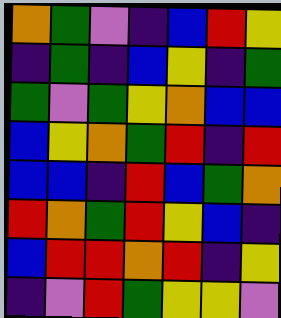[["orange", "green", "violet", "indigo", "blue", "red", "yellow"], ["indigo", "green", "indigo", "blue", "yellow", "indigo", "green"], ["green", "violet", "green", "yellow", "orange", "blue", "blue"], ["blue", "yellow", "orange", "green", "red", "indigo", "red"], ["blue", "blue", "indigo", "red", "blue", "green", "orange"], ["red", "orange", "green", "red", "yellow", "blue", "indigo"], ["blue", "red", "red", "orange", "red", "indigo", "yellow"], ["indigo", "violet", "red", "green", "yellow", "yellow", "violet"]]